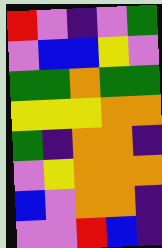[["red", "violet", "indigo", "violet", "green"], ["violet", "blue", "blue", "yellow", "violet"], ["green", "green", "orange", "green", "green"], ["yellow", "yellow", "yellow", "orange", "orange"], ["green", "indigo", "orange", "orange", "indigo"], ["violet", "yellow", "orange", "orange", "orange"], ["blue", "violet", "orange", "orange", "indigo"], ["violet", "violet", "red", "blue", "indigo"]]